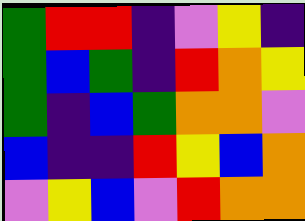[["green", "red", "red", "indigo", "violet", "yellow", "indigo"], ["green", "blue", "green", "indigo", "red", "orange", "yellow"], ["green", "indigo", "blue", "green", "orange", "orange", "violet"], ["blue", "indigo", "indigo", "red", "yellow", "blue", "orange"], ["violet", "yellow", "blue", "violet", "red", "orange", "orange"]]